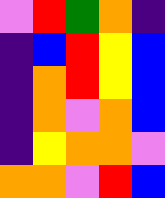[["violet", "red", "green", "orange", "indigo"], ["indigo", "blue", "red", "yellow", "blue"], ["indigo", "orange", "red", "yellow", "blue"], ["indigo", "orange", "violet", "orange", "blue"], ["indigo", "yellow", "orange", "orange", "violet"], ["orange", "orange", "violet", "red", "blue"]]